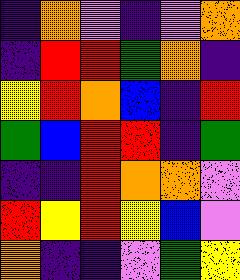[["indigo", "orange", "violet", "indigo", "violet", "orange"], ["indigo", "red", "red", "green", "orange", "indigo"], ["yellow", "red", "orange", "blue", "indigo", "red"], ["green", "blue", "red", "red", "indigo", "green"], ["indigo", "indigo", "red", "orange", "orange", "violet"], ["red", "yellow", "red", "yellow", "blue", "violet"], ["orange", "indigo", "indigo", "violet", "green", "yellow"]]